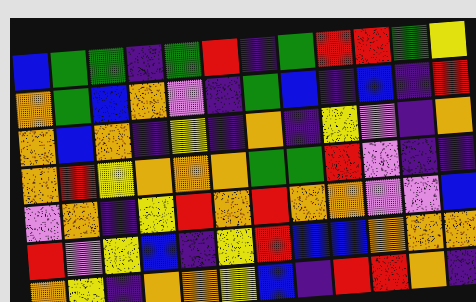[["blue", "green", "green", "indigo", "green", "red", "indigo", "green", "red", "red", "green", "yellow"], ["orange", "green", "blue", "orange", "violet", "indigo", "green", "blue", "indigo", "blue", "indigo", "red"], ["orange", "blue", "orange", "indigo", "yellow", "indigo", "orange", "indigo", "yellow", "violet", "indigo", "orange"], ["orange", "red", "yellow", "orange", "orange", "orange", "green", "green", "red", "violet", "indigo", "indigo"], ["violet", "orange", "indigo", "yellow", "red", "orange", "red", "orange", "orange", "violet", "violet", "blue"], ["red", "violet", "yellow", "blue", "indigo", "yellow", "red", "blue", "blue", "orange", "orange", "orange"], ["orange", "yellow", "indigo", "orange", "orange", "yellow", "blue", "indigo", "red", "red", "orange", "indigo"]]